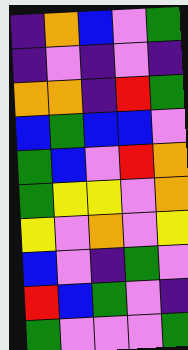[["indigo", "orange", "blue", "violet", "green"], ["indigo", "violet", "indigo", "violet", "indigo"], ["orange", "orange", "indigo", "red", "green"], ["blue", "green", "blue", "blue", "violet"], ["green", "blue", "violet", "red", "orange"], ["green", "yellow", "yellow", "violet", "orange"], ["yellow", "violet", "orange", "violet", "yellow"], ["blue", "violet", "indigo", "green", "violet"], ["red", "blue", "green", "violet", "indigo"], ["green", "violet", "violet", "violet", "green"]]